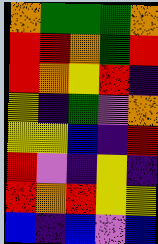[["orange", "green", "green", "green", "orange"], ["red", "red", "orange", "green", "red"], ["red", "orange", "yellow", "red", "indigo"], ["yellow", "indigo", "green", "violet", "orange"], ["yellow", "yellow", "blue", "indigo", "red"], ["red", "violet", "indigo", "yellow", "indigo"], ["red", "orange", "red", "yellow", "yellow"], ["blue", "indigo", "blue", "violet", "blue"]]